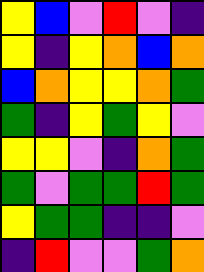[["yellow", "blue", "violet", "red", "violet", "indigo"], ["yellow", "indigo", "yellow", "orange", "blue", "orange"], ["blue", "orange", "yellow", "yellow", "orange", "green"], ["green", "indigo", "yellow", "green", "yellow", "violet"], ["yellow", "yellow", "violet", "indigo", "orange", "green"], ["green", "violet", "green", "green", "red", "green"], ["yellow", "green", "green", "indigo", "indigo", "violet"], ["indigo", "red", "violet", "violet", "green", "orange"]]